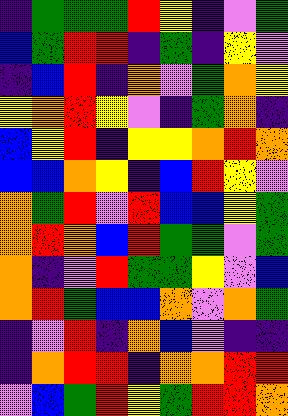[["indigo", "green", "green", "green", "red", "yellow", "indigo", "violet", "green"], ["blue", "green", "red", "red", "indigo", "green", "indigo", "yellow", "violet"], ["indigo", "blue", "red", "indigo", "orange", "violet", "green", "orange", "yellow"], ["yellow", "orange", "red", "yellow", "violet", "indigo", "green", "orange", "indigo"], ["blue", "yellow", "red", "indigo", "yellow", "yellow", "orange", "red", "orange"], ["blue", "blue", "orange", "yellow", "indigo", "blue", "red", "yellow", "violet"], ["orange", "green", "red", "violet", "red", "blue", "blue", "yellow", "green"], ["orange", "red", "orange", "blue", "red", "green", "green", "violet", "green"], ["orange", "indigo", "violet", "red", "green", "green", "yellow", "violet", "blue"], ["orange", "red", "green", "blue", "blue", "orange", "violet", "orange", "green"], ["indigo", "violet", "red", "indigo", "orange", "blue", "violet", "indigo", "indigo"], ["indigo", "orange", "red", "red", "indigo", "orange", "orange", "red", "red"], ["violet", "blue", "green", "red", "yellow", "green", "red", "red", "orange"]]